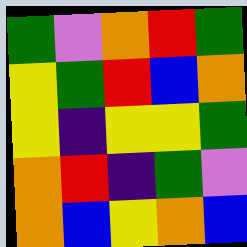[["green", "violet", "orange", "red", "green"], ["yellow", "green", "red", "blue", "orange"], ["yellow", "indigo", "yellow", "yellow", "green"], ["orange", "red", "indigo", "green", "violet"], ["orange", "blue", "yellow", "orange", "blue"]]